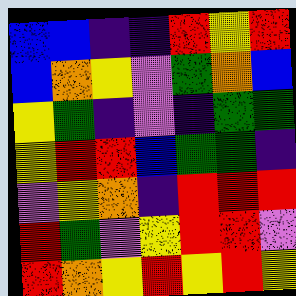[["blue", "blue", "indigo", "indigo", "red", "yellow", "red"], ["blue", "orange", "yellow", "violet", "green", "orange", "blue"], ["yellow", "green", "indigo", "violet", "indigo", "green", "green"], ["yellow", "red", "red", "blue", "green", "green", "indigo"], ["violet", "yellow", "orange", "indigo", "red", "red", "red"], ["red", "green", "violet", "yellow", "red", "red", "violet"], ["red", "orange", "yellow", "red", "yellow", "red", "yellow"]]